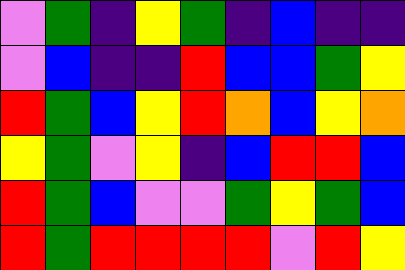[["violet", "green", "indigo", "yellow", "green", "indigo", "blue", "indigo", "indigo"], ["violet", "blue", "indigo", "indigo", "red", "blue", "blue", "green", "yellow"], ["red", "green", "blue", "yellow", "red", "orange", "blue", "yellow", "orange"], ["yellow", "green", "violet", "yellow", "indigo", "blue", "red", "red", "blue"], ["red", "green", "blue", "violet", "violet", "green", "yellow", "green", "blue"], ["red", "green", "red", "red", "red", "red", "violet", "red", "yellow"]]